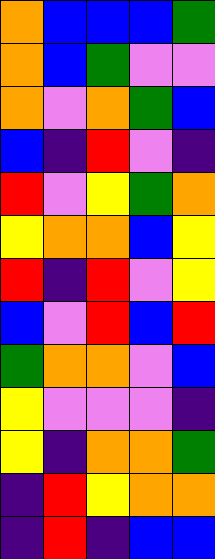[["orange", "blue", "blue", "blue", "green"], ["orange", "blue", "green", "violet", "violet"], ["orange", "violet", "orange", "green", "blue"], ["blue", "indigo", "red", "violet", "indigo"], ["red", "violet", "yellow", "green", "orange"], ["yellow", "orange", "orange", "blue", "yellow"], ["red", "indigo", "red", "violet", "yellow"], ["blue", "violet", "red", "blue", "red"], ["green", "orange", "orange", "violet", "blue"], ["yellow", "violet", "violet", "violet", "indigo"], ["yellow", "indigo", "orange", "orange", "green"], ["indigo", "red", "yellow", "orange", "orange"], ["indigo", "red", "indigo", "blue", "blue"]]